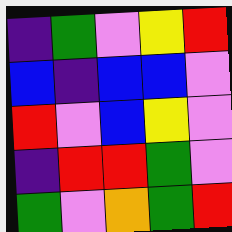[["indigo", "green", "violet", "yellow", "red"], ["blue", "indigo", "blue", "blue", "violet"], ["red", "violet", "blue", "yellow", "violet"], ["indigo", "red", "red", "green", "violet"], ["green", "violet", "orange", "green", "red"]]